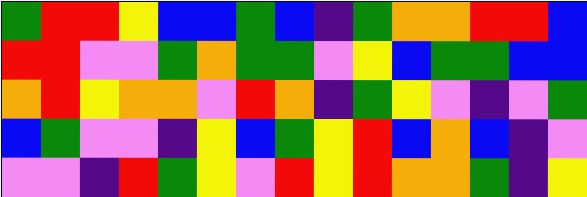[["green", "red", "red", "yellow", "blue", "blue", "green", "blue", "indigo", "green", "orange", "orange", "red", "red", "blue"], ["red", "red", "violet", "violet", "green", "orange", "green", "green", "violet", "yellow", "blue", "green", "green", "blue", "blue"], ["orange", "red", "yellow", "orange", "orange", "violet", "red", "orange", "indigo", "green", "yellow", "violet", "indigo", "violet", "green"], ["blue", "green", "violet", "violet", "indigo", "yellow", "blue", "green", "yellow", "red", "blue", "orange", "blue", "indigo", "violet"], ["violet", "violet", "indigo", "red", "green", "yellow", "violet", "red", "yellow", "red", "orange", "orange", "green", "indigo", "yellow"]]